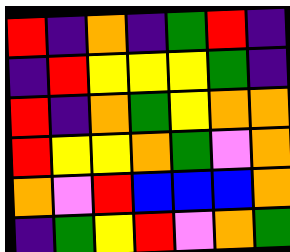[["red", "indigo", "orange", "indigo", "green", "red", "indigo"], ["indigo", "red", "yellow", "yellow", "yellow", "green", "indigo"], ["red", "indigo", "orange", "green", "yellow", "orange", "orange"], ["red", "yellow", "yellow", "orange", "green", "violet", "orange"], ["orange", "violet", "red", "blue", "blue", "blue", "orange"], ["indigo", "green", "yellow", "red", "violet", "orange", "green"]]